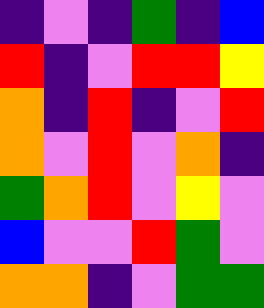[["indigo", "violet", "indigo", "green", "indigo", "blue"], ["red", "indigo", "violet", "red", "red", "yellow"], ["orange", "indigo", "red", "indigo", "violet", "red"], ["orange", "violet", "red", "violet", "orange", "indigo"], ["green", "orange", "red", "violet", "yellow", "violet"], ["blue", "violet", "violet", "red", "green", "violet"], ["orange", "orange", "indigo", "violet", "green", "green"]]